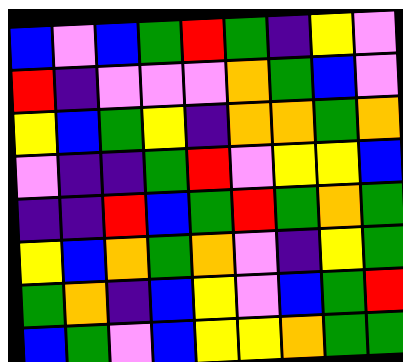[["blue", "violet", "blue", "green", "red", "green", "indigo", "yellow", "violet"], ["red", "indigo", "violet", "violet", "violet", "orange", "green", "blue", "violet"], ["yellow", "blue", "green", "yellow", "indigo", "orange", "orange", "green", "orange"], ["violet", "indigo", "indigo", "green", "red", "violet", "yellow", "yellow", "blue"], ["indigo", "indigo", "red", "blue", "green", "red", "green", "orange", "green"], ["yellow", "blue", "orange", "green", "orange", "violet", "indigo", "yellow", "green"], ["green", "orange", "indigo", "blue", "yellow", "violet", "blue", "green", "red"], ["blue", "green", "violet", "blue", "yellow", "yellow", "orange", "green", "green"]]